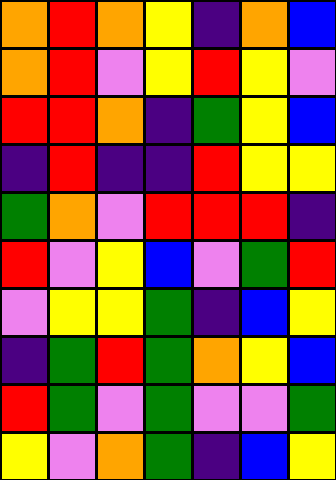[["orange", "red", "orange", "yellow", "indigo", "orange", "blue"], ["orange", "red", "violet", "yellow", "red", "yellow", "violet"], ["red", "red", "orange", "indigo", "green", "yellow", "blue"], ["indigo", "red", "indigo", "indigo", "red", "yellow", "yellow"], ["green", "orange", "violet", "red", "red", "red", "indigo"], ["red", "violet", "yellow", "blue", "violet", "green", "red"], ["violet", "yellow", "yellow", "green", "indigo", "blue", "yellow"], ["indigo", "green", "red", "green", "orange", "yellow", "blue"], ["red", "green", "violet", "green", "violet", "violet", "green"], ["yellow", "violet", "orange", "green", "indigo", "blue", "yellow"]]